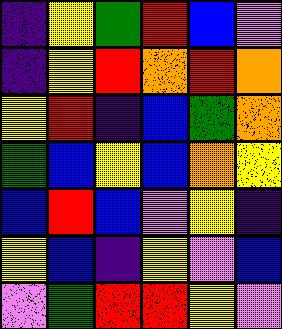[["indigo", "yellow", "green", "red", "blue", "violet"], ["indigo", "yellow", "red", "orange", "red", "orange"], ["yellow", "red", "indigo", "blue", "green", "orange"], ["green", "blue", "yellow", "blue", "orange", "yellow"], ["blue", "red", "blue", "violet", "yellow", "indigo"], ["yellow", "blue", "indigo", "yellow", "violet", "blue"], ["violet", "green", "red", "red", "yellow", "violet"]]